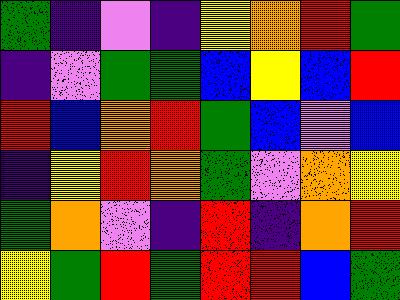[["green", "indigo", "violet", "indigo", "yellow", "orange", "red", "green"], ["indigo", "violet", "green", "green", "blue", "yellow", "blue", "red"], ["red", "blue", "orange", "red", "green", "blue", "violet", "blue"], ["indigo", "yellow", "red", "orange", "green", "violet", "orange", "yellow"], ["green", "orange", "violet", "indigo", "red", "indigo", "orange", "red"], ["yellow", "green", "red", "green", "red", "red", "blue", "green"]]